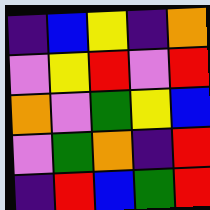[["indigo", "blue", "yellow", "indigo", "orange"], ["violet", "yellow", "red", "violet", "red"], ["orange", "violet", "green", "yellow", "blue"], ["violet", "green", "orange", "indigo", "red"], ["indigo", "red", "blue", "green", "red"]]